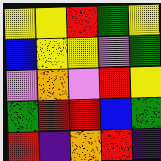[["yellow", "yellow", "red", "green", "yellow"], ["blue", "yellow", "yellow", "violet", "green"], ["violet", "orange", "violet", "red", "yellow"], ["green", "red", "red", "blue", "green"], ["red", "indigo", "orange", "red", "indigo"]]